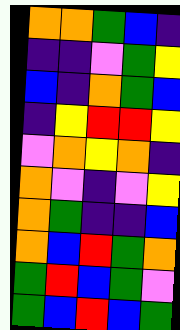[["orange", "orange", "green", "blue", "indigo"], ["indigo", "indigo", "violet", "green", "yellow"], ["blue", "indigo", "orange", "green", "blue"], ["indigo", "yellow", "red", "red", "yellow"], ["violet", "orange", "yellow", "orange", "indigo"], ["orange", "violet", "indigo", "violet", "yellow"], ["orange", "green", "indigo", "indigo", "blue"], ["orange", "blue", "red", "green", "orange"], ["green", "red", "blue", "green", "violet"], ["green", "blue", "red", "blue", "green"]]